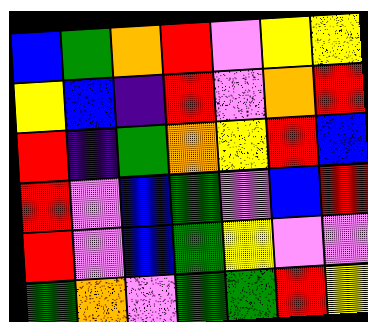[["blue", "green", "orange", "red", "violet", "yellow", "yellow"], ["yellow", "blue", "indigo", "red", "violet", "orange", "red"], ["red", "indigo", "green", "orange", "yellow", "red", "blue"], ["red", "violet", "blue", "green", "violet", "blue", "red"], ["red", "violet", "blue", "green", "yellow", "violet", "violet"], ["green", "orange", "violet", "green", "green", "red", "yellow"]]